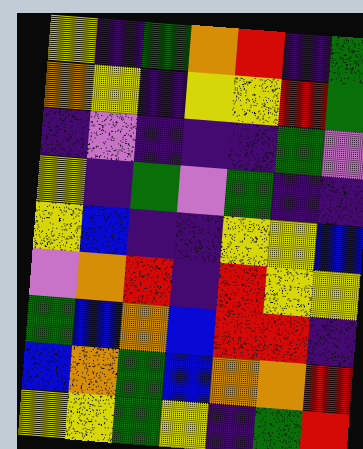[["yellow", "indigo", "green", "orange", "red", "indigo", "green"], ["orange", "yellow", "indigo", "yellow", "yellow", "red", "green"], ["indigo", "violet", "indigo", "indigo", "indigo", "green", "violet"], ["yellow", "indigo", "green", "violet", "green", "indigo", "indigo"], ["yellow", "blue", "indigo", "indigo", "yellow", "yellow", "blue"], ["violet", "orange", "red", "indigo", "red", "yellow", "yellow"], ["green", "blue", "orange", "blue", "red", "red", "indigo"], ["blue", "orange", "green", "blue", "orange", "orange", "red"], ["yellow", "yellow", "green", "yellow", "indigo", "green", "red"]]